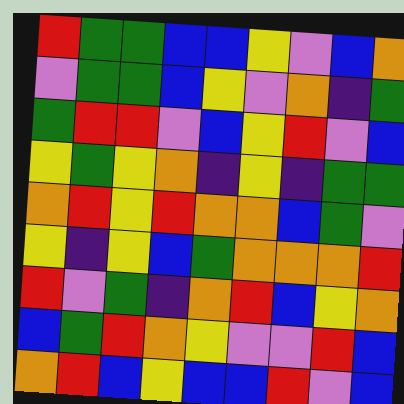[["red", "green", "green", "blue", "blue", "yellow", "violet", "blue", "orange"], ["violet", "green", "green", "blue", "yellow", "violet", "orange", "indigo", "green"], ["green", "red", "red", "violet", "blue", "yellow", "red", "violet", "blue"], ["yellow", "green", "yellow", "orange", "indigo", "yellow", "indigo", "green", "green"], ["orange", "red", "yellow", "red", "orange", "orange", "blue", "green", "violet"], ["yellow", "indigo", "yellow", "blue", "green", "orange", "orange", "orange", "red"], ["red", "violet", "green", "indigo", "orange", "red", "blue", "yellow", "orange"], ["blue", "green", "red", "orange", "yellow", "violet", "violet", "red", "blue"], ["orange", "red", "blue", "yellow", "blue", "blue", "red", "violet", "blue"]]